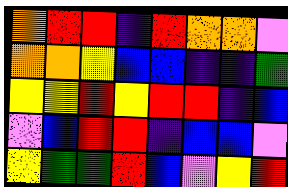[["orange", "red", "red", "indigo", "red", "orange", "orange", "violet"], ["orange", "orange", "yellow", "blue", "blue", "indigo", "indigo", "green"], ["yellow", "yellow", "red", "yellow", "red", "red", "indigo", "blue"], ["violet", "blue", "red", "red", "indigo", "blue", "blue", "violet"], ["yellow", "green", "green", "red", "blue", "violet", "yellow", "red"]]